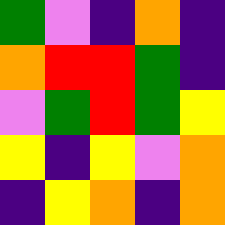[["green", "violet", "indigo", "orange", "indigo"], ["orange", "red", "red", "green", "indigo"], ["violet", "green", "red", "green", "yellow"], ["yellow", "indigo", "yellow", "violet", "orange"], ["indigo", "yellow", "orange", "indigo", "orange"]]